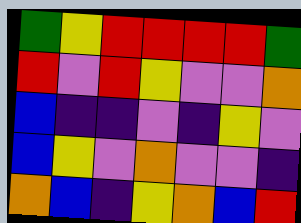[["green", "yellow", "red", "red", "red", "red", "green"], ["red", "violet", "red", "yellow", "violet", "violet", "orange"], ["blue", "indigo", "indigo", "violet", "indigo", "yellow", "violet"], ["blue", "yellow", "violet", "orange", "violet", "violet", "indigo"], ["orange", "blue", "indigo", "yellow", "orange", "blue", "red"]]